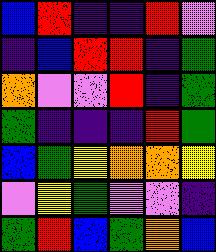[["blue", "red", "indigo", "indigo", "red", "violet"], ["indigo", "blue", "red", "red", "indigo", "green"], ["orange", "violet", "violet", "red", "indigo", "green"], ["green", "indigo", "indigo", "indigo", "red", "green"], ["blue", "green", "yellow", "orange", "orange", "yellow"], ["violet", "yellow", "green", "violet", "violet", "indigo"], ["green", "red", "blue", "green", "orange", "blue"]]